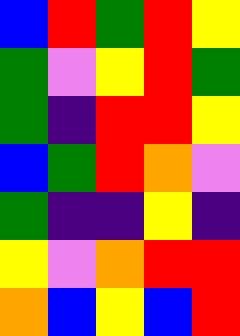[["blue", "red", "green", "red", "yellow"], ["green", "violet", "yellow", "red", "green"], ["green", "indigo", "red", "red", "yellow"], ["blue", "green", "red", "orange", "violet"], ["green", "indigo", "indigo", "yellow", "indigo"], ["yellow", "violet", "orange", "red", "red"], ["orange", "blue", "yellow", "blue", "red"]]